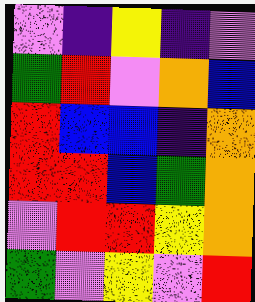[["violet", "indigo", "yellow", "indigo", "violet"], ["green", "red", "violet", "orange", "blue"], ["red", "blue", "blue", "indigo", "orange"], ["red", "red", "blue", "green", "orange"], ["violet", "red", "red", "yellow", "orange"], ["green", "violet", "yellow", "violet", "red"]]